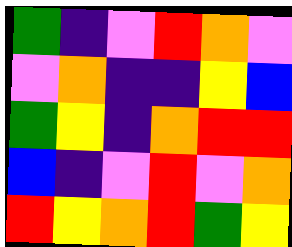[["green", "indigo", "violet", "red", "orange", "violet"], ["violet", "orange", "indigo", "indigo", "yellow", "blue"], ["green", "yellow", "indigo", "orange", "red", "red"], ["blue", "indigo", "violet", "red", "violet", "orange"], ["red", "yellow", "orange", "red", "green", "yellow"]]